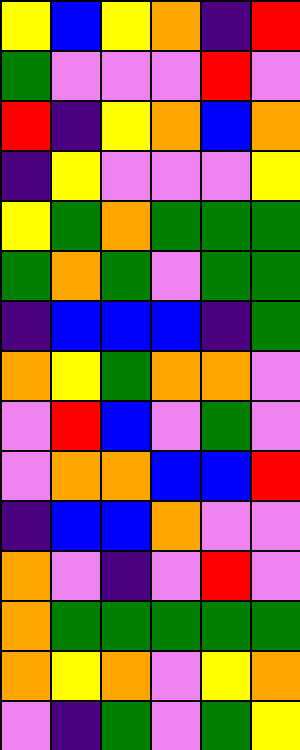[["yellow", "blue", "yellow", "orange", "indigo", "red"], ["green", "violet", "violet", "violet", "red", "violet"], ["red", "indigo", "yellow", "orange", "blue", "orange"], ["indigo", "yellow", "violet", "violet", "violet", "yellow"], ["yellow", "green", "orange", "green", "green", "green"], ["green", "orange", "green", "violet", "green", "green"], ["indigo", "blue", "blue", "blue", "indigo", "green"], ["orange", "yellow", "green", "orange", "orange", "violet"], ["violet", "red", "blue", "violet", "green", "violet"], ["violet", "orange", "orange", "blue", "blue", "red"], ["indigo", "blue", "blue", "orange", "violet", "violet"], ["orange", "violet", "indigo", "violet", "red", "violet"], ["orange", "green", "green", "green", "green", "green"], ["orange", "yellow", "orange", "violet", "yellow", "orange"], ["violet", "indigo", "green", "violet", "green", "yellow"]]